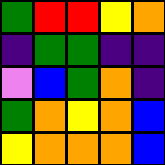[["green", "red", "red", "yellow", "orange"], ["indigo", "green", "green", "indigo", "indigo"], ["violet", "blue", "green", "orange", "indigo"], ["green", "orange", "yellow", "orange", "blue"], ["yellow", "orange", "orange", "orange", "blue"]]